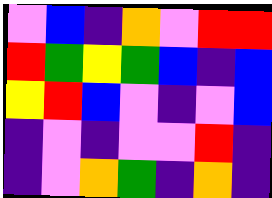[["violet", "blue", "indigo", "orange", "violet", "red", "red"], ["red", "green", "yellow", "green", "blue", "indigo", "blue"], ["yellow", "red", "blue", "violet", "indigo", "violet", "blue"], ["indigo", "violet", "indigo", "violet", "violet", "red", "indigo"], ["indigo", "violet", "orange", "green", "indigo", "orange", "indigo"]]